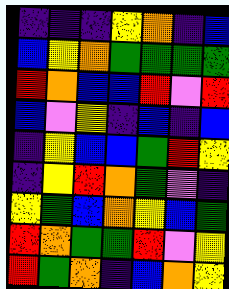[["indigo", "indigo", "indigo", "yellow", "orange", "indigo", "blue"], ["blue", "yellow", "orange", "green", "green", "green", "green"], ["red", "orange", "blue", "blue", "red", "violet", "red"], ["blue", "violet", "yellow", "indigo", "blue", "indigo", "blue"], ["indigo", "yellow", "blue", "blue", "green", "red", "yellow"], ["indigo", "yellow", "red", "orange", "green", "violet", "indigo"], ["yellow", "green", "blue", "orange", "yellow", "blue", "green"], ["red", "orange", "green", "green", "red", "violet", "yellow"], ["red", "green", "orange", "indigo", "blue", "orange", "yellow"]]